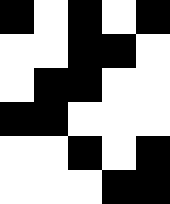[["black", "white", "black", "white", "black"], ["white", "white", "black", "black", "white"], ["white", "black", "black", "white", "white"], ["black", "black", "white", "white", "white"], ["white", "white", "black", "white", "black"], ["white", "white", "white", "black", "black"]]